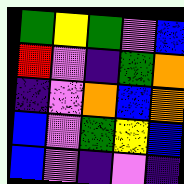[["green", "yellow", "green", "violet", "blue"], ["red", "violet", "indigo", "green", "orange"], ["indigo", "violet", "orange", "blue", "orange"], ["blue", "violet", "green", "yellow", "blue"], ["blue", "violet", "indigo", "violet", "indigo"]]